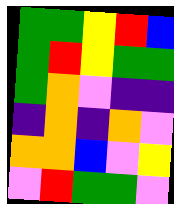[["green", "green", "yellow", "red", "blue"], ["green", "red", "yellow", "green", "green"], ["green", "orange", "violet", "indigo", "indigo"], ["indigo", "orange", "indigo", "orange", "violet"], ["orange", "orange", "blue", "violet", "yellow"], ["violet", "red", "green", "green", "violet"]]